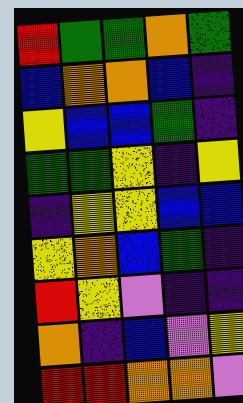[["red", "green", "green", "orange", "green"], ["blue", "orange", "orange", "blue", "indigo"], ["yellow", "blue", "blue", "green", "indigo"], ["green", "green", "yellow", "indigo", "yellow"], ["indigo", "yellow", "yellow", "blue", "blue"], ["yellow", "orange", "blue", "green", "indigo"], ["red", "yellow", "violet", "indigo", "indigo"], ["orange", "indigo", "blue", "violet", "yellow"], ["red", "red", "orange", "orange", "violet"]]